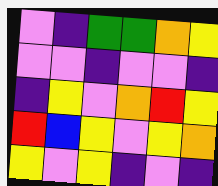[["violet", "indigo", "green", "green", "orange", "yellow"], ["violet", "violet", "indigo", "violet", "violet", "indigo"], ["indigo", "yellow", "violet", "orange", "red", "yellow"], ["red", "blue", "yellow", "violet", "yellow", "orange"], ["yellow", "violet", "yellow", "indigo", "violet", "indigo"]]